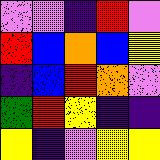[["violet", "violet", "indigo", "red", "violet"], ["red", "blue", "orange", "blue", "yellow"], ["indigo", "blue", "red", "orange", "violet"], ["green", "red", "yellow", "indigo", "indigo"], ["yellow", "indigo", "violet", "yellow", "yellow"]]